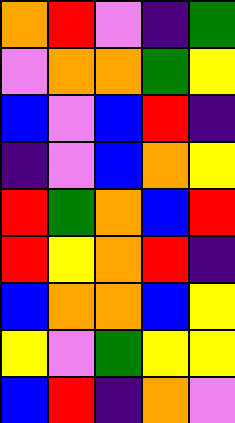[["orange", "red", "violet", "indigo", "green"], ["violet", "orange", "orange", "green", "yellow"], ["blue", "violet", "blue", "red", "indigo"], ["indigo", "violet", "blue", "orange", "yellow"], ["red", "green", "orange", "blue", "red"], ["red", "yellow", "orange", "red", "indigo"], ["blue", "orange", "orange", "blue", "yellow"], ["yellow", "violet", "green", "yellow", "yellow"], ["blue", "red", "indigo", "orange", "violet"]]